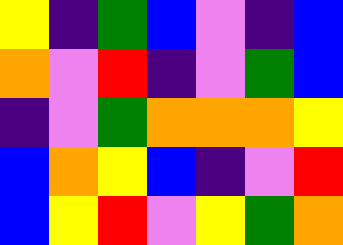[["yellow", "indigo", "green", "blue", "violet", "indigo", "blue"], ["orange", "violet", "red", "indigo", "violet", "green", "blue"], ["indigo", "violet", "green", "orange", "orange", "orange", "yellow"], ["blue", "orange", "yellow", "blue", "indigo", "violet", "red"], ["blue", "yellow", "red", "violet", "yellow", "green", "orange"]]